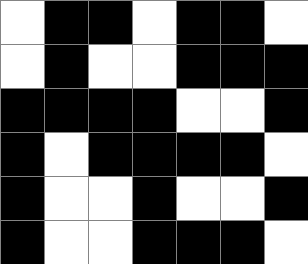[["white", "black", "black", "white", "black", "black", "white"], ["white", "black", "white", "white", "black", "black", "black"], ["black", "black", "black", "black", "white", "white", "black"], ["black", "white", "black", "black", "black", "black", "white"], ["black", "white", "white", "black", "white", "white", "black"], ["black", "white", "white", "black", "black", "black", "white"]]